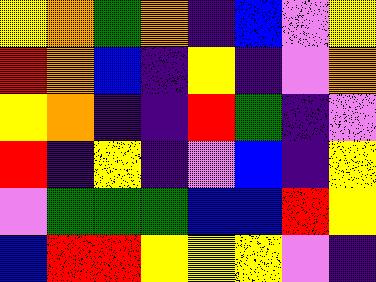[["yellow", "orange", "green", "orange", "indigo", "blue", "violet", "yellow"], ["red", "orange", "blue", "indigo", "yellow", "indigo", "violet", "orange"], ["yellow", "orange", "indigo", "indigo", "red", "green", "indigo", "violet"], ["red", "indigo", "yellow", "indigo", "violet", "blue", "indigo", "yellow"], ["violet", "green", "green", "green", "blue", "blue", "red", "yellow"], ["blue", "red", "red", "yellow", "yellow", "yellow", "violet", "indigo"]]